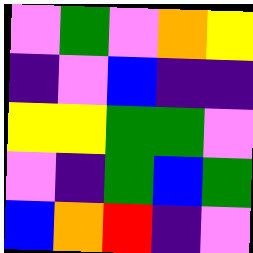[["violet", "green", "violet", "orange", "yellow"], ["indigo", "violet", "blue", "indigo", "indigo"], ["yellow", "yellow", "green", "green", "violet"], ["violet", "indigo", "green", "blue", "green"], ["blue", "orange", "red", "indigo", "violet"]]